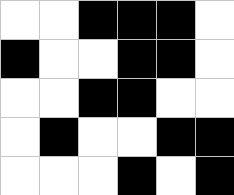[["white", "white", "black", "black", "black", "white"], ["black", "white", "white", "black", "black", "white"], ["white", "white", "black", "black", "white", "white"], ["white", "black", "white", "white", "black", "black"], ["white", "white", "white", "black", "white", "black"]]